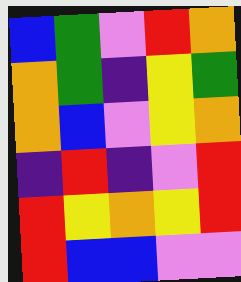[["blue", "green", "violet", "red", "orange"], ["orange", "green", "indigo", "yellow", "green"], ["orange", "blue", "violet", "yellow", "orange"], ["indigo", "red", "indigo", "violet", "red"], ["red", "yellow", "orange", "yellow", "red"], ["red", "blue", "blue", "violet", "violet"]]